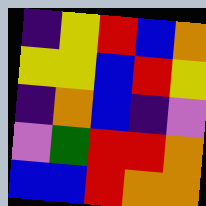[["indigo", "yellow", "red", "blue", "orange"], ["yellow", "yellow", "blue", "red", "yellow"], ["indigo", "orange", "blue", "indigo", "violet"], ["violet", "green", "red", "red", "orange"], ["blue", "blue", "red", "orange", "orange"]]